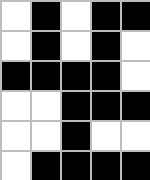[["white", "black", "white", "black", "black"], ["white", "black", "white", "black", "white"], ["black", "black", "black", "black", "white"], ["white", "white", "black", "black", "black"], ["white", "white", "black", "white", "white"], ["white", "black", "black", "black", "black"]]